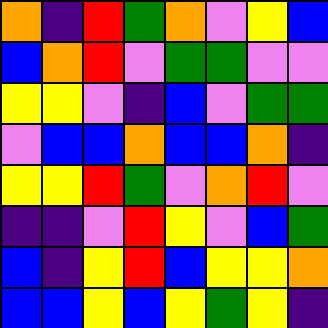[["orange", "indigo", "red", "green", "orange", "violet", "yellow", "blue"], ["blue", "orange", "red", "violet", "green", "green", "violet", "violet"], ["yellow", "yellow", "violet", "indigo", "blue", "violet", "green", "green"], ["violet", "blue", "blue", "orange", "blue", "blue", "orange", "indigo"], ["yellow", "yellow", "red", "green", "violet", "orange", "red", "violet"], ["indigo", "indigo", "violet", "red", "yellow", "violet", "blue", "green"], ["blue", "indigo", "yellow", "red", "blue", "yellow", "yellow", "orange"], ["blue", "blue", "yellow", "blue", "yellow", "green", "yellow", "indigo"]]